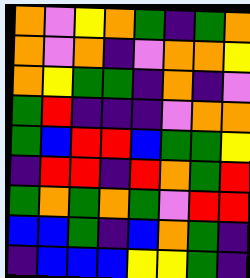[["orange", "violet", "yellow", "orange", "green", "indigo", "green", "orange"], ["orange", "violet", "orange", "indigo", "violet", "orange", "orange", "yellow"], ["orange", "yellow", "green", "green", "indigo", "orange", "indigo", "violet"], ["green", "red", "indigo", "indigo", "indigo", "violet", "orange", "orange"], ["green", "blue", "red", "red", "blue", "green", "green", "yellow"], ["indigo", "red", "red", "indigo", "red", "orange", "green", "red"], ["green", "orange", "green", "orange", "green", "violet", "red", "red"], ["blue", "blue", "green", "indigo", "blue", "orange", "green", "indigo"], ["indigo", "blue", "blue", "blue", "yellow", "yellow", "green", "indigo"]]